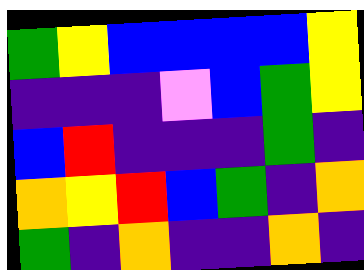[["green", "yellow", "blue", "blue", "blue", "blue", "yellow"], ["indigo", "indigo", "indigo", "violet", "blue", "green", "yellow"], ["blue", "red", "indigo", "indigo", "indigo", "green", "indigo"], ["orange", "yellow", "red", "blue", "green", "indigo", "orange"], ["green", "indigo", "orange", "indigo", "indigo", "orange", "indigo"]]